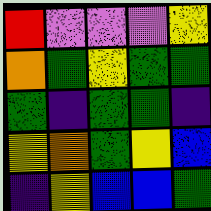[["red", "violet", "violet", "violet", "yellow"], ["orange", "green", "yellow", "green", "green"], ["green", "indigo", "green", "green", "indigo"], ["yellow", "orange", "green", "yellow", "blue"], ["indigo", "yellow", "blue", "blue", "green"]]